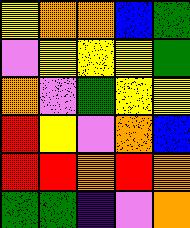[["yellow", "orange", "orange", "blue", "green"], ["violet", "yellow", "yellow", "yellow", "green"], ["orange", "violet", "green", "yellow", "yellow"], ["red", "yellow", "violet", "orange", "blue"], ["red", "red", "orange", "red", "orange"], ["green", "green", "indigo", "violet", "orange"]]